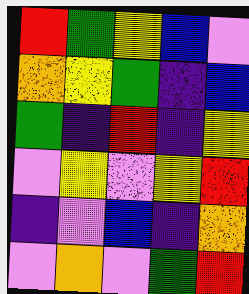[["red", "green", "yellow", "blue", "violet"], ["orange", "yellow", "green", "indigo", "blue"], ["green", "indigo", "red", "indigo", "yellow"], ["violet", "yellow", "violet", "yellow", "red"], ["indigo", "violet", "blue", "indigo", "orange"], ["violet", "orange", "violet", "green", "red"]]